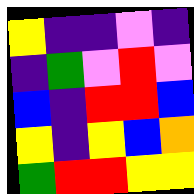[["yellow", "indigo", "indigo", "violet", "indigo"], ["indigo", "green", "violet", "red", "violet"], ["blue", "indigo", "red", "red", "blue"], ["yellow", "indigo", "yellow", "blue", "orange"], ["green", "red", "red", "yellow", "yellow"]]